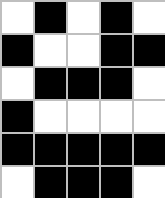[["white", "black", "white", "black", "white"], ["black", "white", "white", "black", "black"], ["white", "black", "black", "black", "white"], ["black", "white", "white", "white", "white"], ["black", "black", "black", "black", "black"], ["white", "black", "black", "black", "white"]]